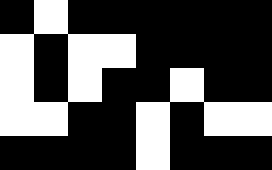[["black", "white", "black", "black", "black", "black", "black", "black"], ["white", "black", "white", "white", "black", "black", "black", "black"], ["white", "black", "white", "black", "black", "white", "black", "black"], ["white", "white", "black", "black", "white", "black", "white", "white"], ["black", "black", "black", "black", "white", "black", "black", "black"]]